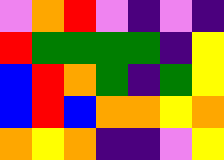[["violet", "orange", "red", "violet", "indigo", "violet", "indigo"], ["red", "green", "green", "green", "green", "indigo", "yellow"], ["blue", "red", "orange", "green", "indigo", "green", "yellow"], ["blue", "red", "blue", "orange", "orange", "yellow", "orange"], ["orange", "yellow", "orange", "indigo", "indigo", "violet", "yellow"]]